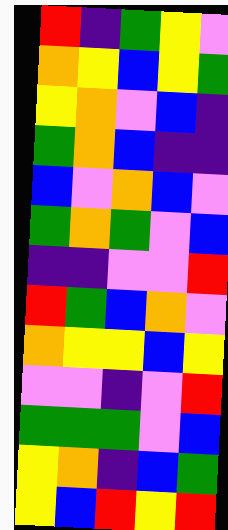[["red", "indigo", "green", "yellow", "violet"], ["orange", "yellow", "blue", "yellow", "green"], ["yellow", "orange", "violet", "blue", "indigo"], ["green", "orange", "blue", "indigo", "indigo"], ["blue", "violet", "orange", "blue", "violet"], ["green", "orange", "green", "violet", "blue"], ["indigo", "indigo", "violet", "violet", "red"], ["red", "green", "blue", "orange", "violet"], ["orange", "yellow", "yellow", "blue", "yellow"], ["violet", "violet", "indigo", "violet", "red"], ["green", "green", "green", "violet", "blue"], ["yellow", "orange", "indigo", "blue", "green"], ["yellow", "blue", "red", "yellow", "red"]]